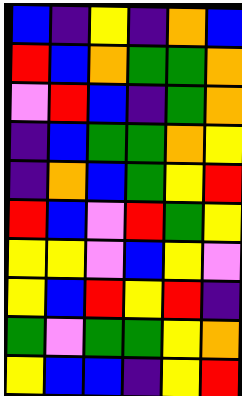[["blue", "indigo", "yellow", "indigo", "orange", "blue"], ["red", "blue", "orange", "green", "green", "orange"], ["violet", "red", "blue", "indigo", "green", "orange"], ["indigo", "blue", "green", "green", "orange", "yellow"], ["indigo", "orange", "blue", "green", "yellow", "red"], ["red", "blue", "violet", "red", "green", "yellow"], ["yellow", "yellow", "violet", "blue", "yellow", "violet"], ["yellow", "blue", "red", "yellow", "red", "indigo"], ["green", "violet", "green", "green", "yellow", "orange"], ["yellow", "blue", "blue", "indigo", "yellow", "red"]]